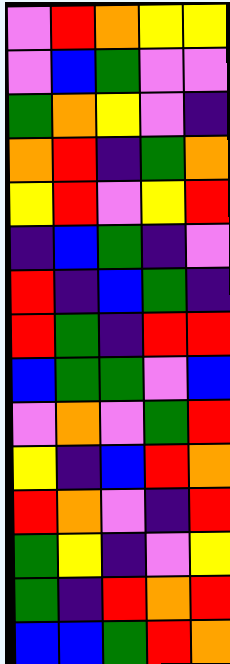[["violet", "red", "orange", "yellow", "yellow"], ["violet", "blue", "green", "violet", "violet"], ["green", "orange", "yellow", "violet", "indigo"], ["orange", "red", "indigo", "green", "orange"], ["yellow", "red", "violet", "yellow", "red"], ["indigo", "blue", "green", "indigo", "violet"], ["red", "indigo", "blue", "green", "indigo"], ["red", "green", "indigo", "red", "red"], ["blue", "green", "green", "violet", "blue"], ["violet", "orange", "violet", "green", "red"], ["yellow", "indigo", "blue", "red", "orange"], ["red", "orange", "violet", "indigo", "red"], ["green", "yellow", "indigo", "violet", "yellow"], ["green", "indigo", "red", "orange", "red"], ["blue", "blue", "green", "red", "orange"]]